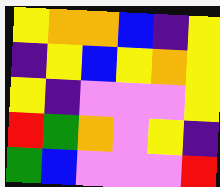[["yellow", "orange", "orange", "blue", "indigo", "yellow"], ["indigo", "yellow", "blue", "yellow", "orange", "yellow"], ["yellow", "indigo", "violet", "violet", "violet", "yellow"], ["red", "green", "orange", "violet", "yellow", "indigo"], ["green", "blue", "violet", "violet", "violet", "red"]]